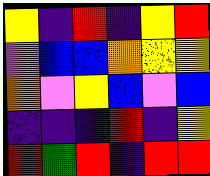[["yellow", "indigo", "red", "indigo", "yellow", "red"], ["violet", "blue", "blue", "orange", "yellow", "yellow"], ["orange", "violet", "yellow", "blue", "violet", "blue"], ["indigo", "indigo", "indigo", "red", "indigo", "yellow"], ["red", "green", "red", "indigo", "red", "red"]]